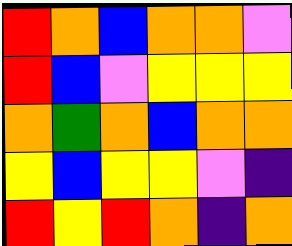[["red", "orange", "blue", "orange", "orange", "violet"], ["red", "blue", "violet", "yellow", "yellow", "yellow"], ["orange", "green", "orange", "blue", "orange", "orange"], ["yellow", "blue", "yellow", "yellow", "violet", "indigo"], ["red", "yellow", "red", "orange", "indigo", "orange"]]